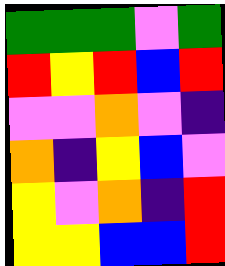[["green", "green", "green", "violet", "green"], ["red", "yellow", "red", "blue", "red"], ["violet", "violet", "orange", "violet", "indigo"], ["orange", "indigo", "yellow", "blue", "violet"], ["yellow", "violet", "orange", "indigo", "red"], ["yellow", "yellow", "blue", "blue", "red"]]